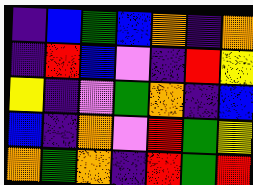[["indigo", "blue", "green", "blue", "orange", "indigo", "orange"], ["indigo", "red", "blue", "violet", "indigo", "red", "yellow"], ["yellow", "indigo", "violet", "green", "orange", "indigo", "blue"], ["blue", "indigo", "orange", "violet", "red", "green", "yellow"], ["orange", "green", "orange", "indigo", "red", "green", "red"]]